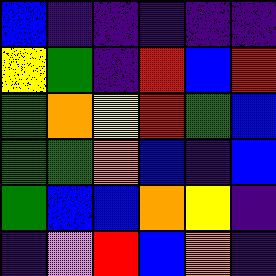[["blue", "indigo", "indigo", "indigo", "indigo", "indigo"], ["yellow", "green", "indigo", "red", "blue", "red"], ["green", "orange", "yellow", "red", "green", "blue"], ["green", "green", "orange", "blue", "indigo", "blue"], ["green", "blue", "blue", "orange", "yellow", "indigo"], ["indigo", "violet", "red", "blue", "orange", "indigo"]]